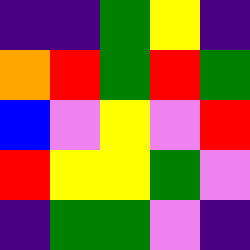[["indigo", "indigo", "green", "yellow", "indigo"], ["orange", "red", "green", "red", "green"], ["blue", "violet", "yellow", "violet", "red"], ["red", "yellow", "yellow", "green", "violet"], ["indigo", "green", "green", "violet", "indigo"]]